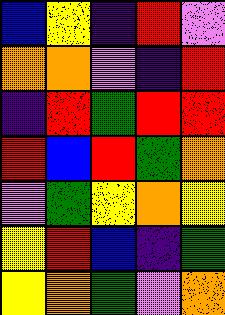[["blue", "yellow", "indigo", "red", "violet"], ["orange", "orange", "violet", "indigo", "red"], ["indigo", "red", "green", "red", "red"], ["red", "blue", "red", "green", "orange"], ["violet", "green", "yellow", "orange", "yellow"], ["yellow", "red", "blue", "indigo", "green"], ["yellow", "orange", "green", "violet", "orange"]]